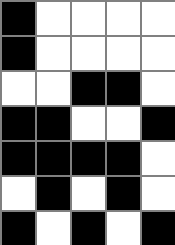[["black", "white", "white", "white", "white"], ["black", "white", "white", "white", "white"], ["white", "white", "black", "black", "white"], ["black", "black", "white", "white", "black"], ["black", "black", "black", "black", "white"], ["white", "black", "white", "black", "white"], ["black", "white", "black", "white", "black"]]